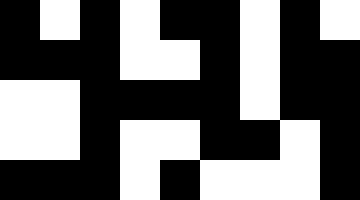[["black", "white", "black", "white", "black", "black", "white", "black", "white"], ["black", "black", "black", "white", "white", "black", "white", "black", "black"], ["white", "white", "black", "black", "black", "black", "white", "black", "black"], ["white", "white", "black", "white", "white", "black", "black", "white", "black"], ["black", "black", "black", "white", "black", "white", "white", "white", "black"]]